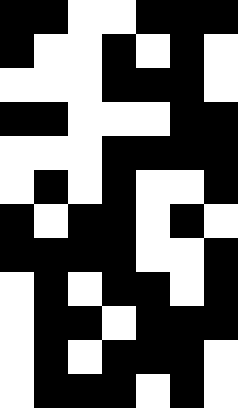[["black", "black", "white", "white", "black", "black", "black"], ["black", "white", "white", "black", "white", "black", "white"], ["white", "white", "white", "black", "black", "black", "white"], ["black", "black", "white", "white", "white", "black", "black"], ["white", "white", "white", "black", "black", "black", "black"], ["white", "black", "white", "black", "white", "white", "black"], ["black", "white", "black", "black", "white", "black", "white"], ["black", "black", "black", "black", "white", "white", "black"], ["white", "black", "white", "black", "black", "white", "black"], ["white", "black", "black", "white", "black", "black", "black"], ["white", "black", "white", "black", "black", "black", "white"], ["white", "black", "black", "black", "white", "black", "white"]]